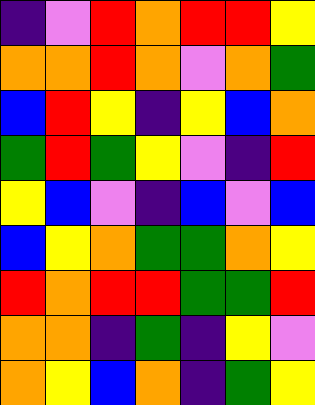[["indigo", "violet", "red", "orange", "red", "red", "yellow"], ["orange", "orange", "red", "orange", "violet", "orange", "green"], ["blue", "red", "yellow", "indigo", "yellow", "blue", "orange"], ["green", "red", "green", "yellow", "violet", "indigo", "red"], ["yellow", "blue", "violet", "indigo", "blue", "violet", "blue"], ["blue", "yellow", "orange", "green", "green", "orange", "yellow"], ["red", "orange", "red", "red", "green", "green", "red"], ["orange", "orange", "indigo", "green", "indigo", "yellow", "violet"], ["orange", "yellow", "blue", "orange", "indigo", "green", "yellow"]]